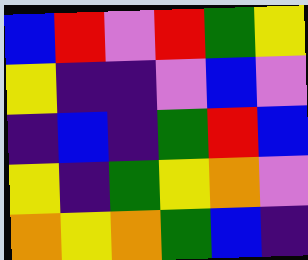[["blue", "red", "violet", "red", "green", "yellow"], ["yellow", "indigo", "indigo", "violet", "blue", "violet"], ["indigo", "blue", "indigo", "green", "red", "blue"], ["yellow", "indigo", "green", "yellow", "orange", "violet"], ["orange", "yellow", "orange", "green", "blue", "indigo"]]